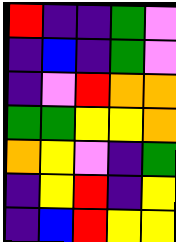[["red", "indigo", "indigo", "green", "violet"], ["indigo", "blue", "indigo", "green", "violet"], ["indigo", "violet", "red", "orange", "orange"], ["green", "green", "yellow", "yellow", "orange"], ["orange", "yellow", "violet", "indigo", "green"], ["indigo", "yellow", "red", "indigo", "yellow"], ["indigo", "blue", "red", "yellow", "yellow"]]